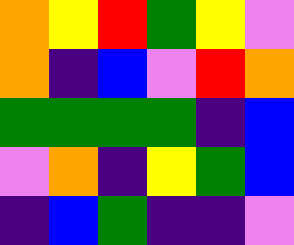[["orange", "yellow", "red", "green", "yellow", "violet"], ["orange", "indigo", "blue", "violet", "red", "orange"], ["green", "green", "green", "green", "indigo", "blue"], ["violet", "orange", "indigo", "yellow", "green", "blue"], ["indigo", "blue", "green", "indigo", "indigo", "violet"]]